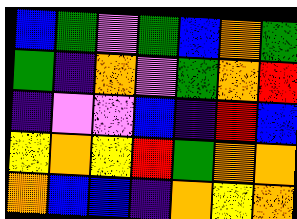[["blue", "green", "violet", "green", "blue", "orange", "green"], ["green", "indigo", "orange", "violet", "green", "orange", "red"], ["indigo", "violet", "violet", "blue", "indigo", "red", "blue"], ["yellow", "orange", "yellow", "red", "green", "orange", "orange"], ["orange", "blue", "blue", "indigo", "orange", "yellow", "orange"]]